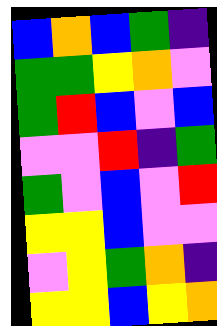[["blue", "orange", "blue", "green", "indigo"], ["green", "green", "yellow", "orange", "violet"], ["green", "red", "blue", "violet", "blue"], ["violet", "violet", "red", "indigo", "green"], ["green", "violet", "blue", "violet", "red"], ["yellow", "yellow", "blue", "violet", "violet"], ["violet", "yellow", "green", "orange", "indigo"], ["yellow", "yellow", "blue", "yellow", "orange"]]